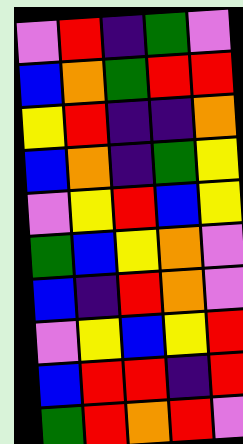[["violet", "red", "indigo", "green", "violet"], ["blue", "orange", "green", "red", "red"], ["yellow", "red", "indigo", "indigo", "orange"], ["blue", "orange", "indigo", "green", "yellow"], ["violet", "yellow", "red", "blue", "yellow"], ["green", "blue", "yellow", "orange", "violet"], ["blue", "indigo", "red", "orange", "violet"], ["violet", "yellow", "blue", "yellow", "red"], ["blue", "red", "red", "indigo", "red"], ["green", "red", "orange", "red", "violet"]]